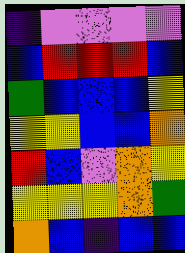[["indigo", "violet", "violet", "violet", "violet"], ["blue", "red", "red", "red", "blue"], ["green", "blue", "blue", "blue", "yellow"], ["yellow", "yellow", "blue", "blue", "orange"], ["red", "blue", "violet", "orange", "yellow"], ["yellow", "yellow", "yellow", "orange", "green"], ["orange", "blue", "indigo", "blue", "blue"]]